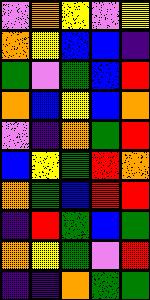[["violet", "orange", "yellow", "violet", "yellow"], ["orange", "yellow", "blue", "blue", "indigo"], ["green", "violet", "green", "blue", "red"], ["orange", "blue", "yellow", "blue", "orange"], ["violet", "indigo", "orange", "green", "red"], ["blue", "yellow", "green", "red", "orange"], ["orange", "green", "blue", "red", "red"], ["indigo", "red", "green", "blue", "green"], ["orange", "yellow", "green", "violet", "red"], ["indigo", "indigo", "orange", "green", "green"]]